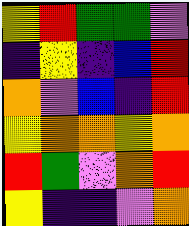[["yellow", "red", "green", "green", "violet"], ["indigo", "yellow", "indigo", "blue", "red"], ["orange", "violet", "blue", "indigo", "red"], ["yellow", "orange", "orange", "yellow", "orange"], ["red", "green", "violet", "orange", "red"], ["yellow", "indigo", "indigo", "violet", "orange"]]